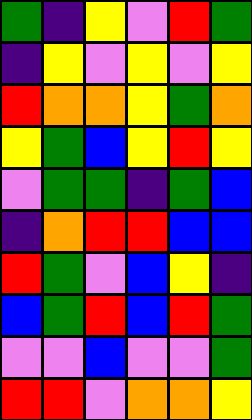[["green", "indigo", "yellow", "violet", "red", "green"], ["indigo", "yellow", "violet", "yellow", "violet", "yellow"], ["red", "orange", "orange", "yellow", "green", "orange"], ["yellow", "green", "blue", "yellow", "red", "yellow"], ["violet", "green", "green", "indigo", "green", "blue"], ["indigo", "orange", "red", "red", "blue", "blue"], ["red", "green", "violet", "blue", "yellow", "indigo"], ["blue", "green", "red", "blue", "red", "green"], ["violet", "violet", "blue", "violet", "violet", "green"], ["red", "red", "violet", "orange", "orange", "yellow"]]